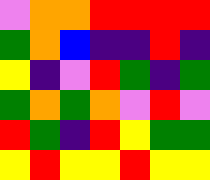[["violet", "orange", "orange", "red", "red", "red", "red"], ["green", "orange", "blue", "indigo", "indigo", "red", "indigo"], ["yellow", "indigo", "violet", "red", "green", "indigo", "green"], ["green", "orange", "green", "orange", "violet", "red", "violet"], ["red", "green", "indigo", "red", "yellow", "green", "green"], ["yellow", "red", "yellow", "yellow", "red", "yellow", "yellow"]]